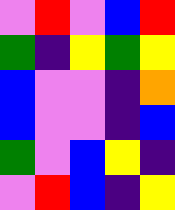[["violet", "red", "violet", "blue", "red"], ["green", "indigo", "yellow", "green", "yellow"], ["blue", "violet", "violet", "indigo", "orange"], ["blue", "violet", "violet", "indigo", "blue"], ["green", "violet", "blue", "yellow", "indigo"], ["violet", "red", "blue", "indigo", "yellow"]]